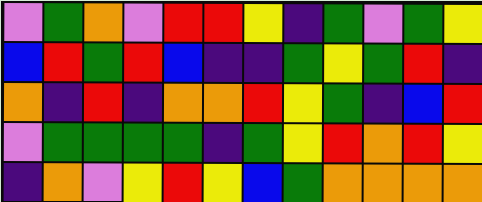[["violet", "green", "orange", "violet", "red", "red", "yellow", "indigo", "green", "violet", "green", "yellow"], ["blue", "red", "green", "red", "blue", "indigo", "indigo", "green", "yellow", "green", "red", "indigo"], ["orange", "indigo", "red", "indigo", "orange", "orange", "red", "yellow", "green", "indigo", "blue", "red"], ["violet", "green", "green", "green", "green", "indigo", "green", "yellow", "red", "orange", "red", "yellow"], ["indigo", "orange", "violet", "yellow", "red", "yellow", "blue", "green", "orange", "orange", "orange", "orange"]]